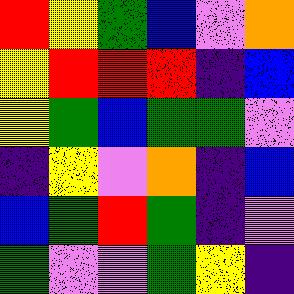[["red", "yellow", "green", "blue", "violet", "orange"], ["yellow", "red", "red", "red", "indigo", "blue"], ["yellow", "green", "blue", "green", "green", "violet"], ["indigo", "yellow", "violet", "orange", "indigo", "blue"], ["blue", "green", "red", "green", "indigo", "violet"], ["green", "violet", "violet", "green", "yellow", "indigo"]]